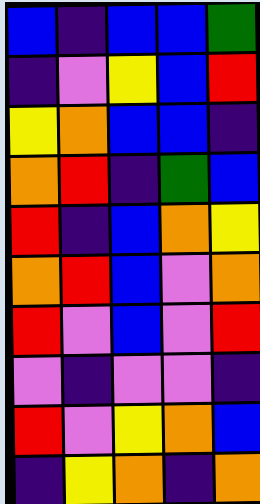[["blue", "indigo", "blue", "blue", "green"], ["indigo", "violet", "yellow", "blue", "red"], ["yellow", "orange", "blue", "blue", "indigo"], ["orange", "red", "indigo", "green", "blue"], ["red", "indigo", "blue", "orange", "yellow"], ["orange", "red", "blue", "violet", "orange"], ["red", "violet", "blue", "violet", "red"], ["violet", "indigo", "violet", "violet", "indigo"], ["red", "violet", "yellow", "orange", "blue"], ["indigo", "yellow", "orange", "indigo", "orange"]]